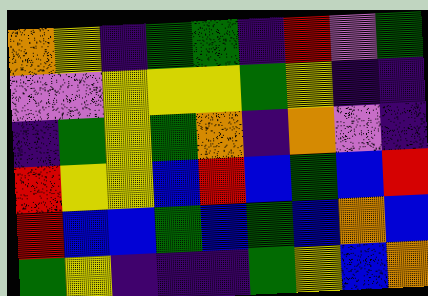[["orange", "yellow", "indigo", "green", "green", "indigo", "red", "violet", "green"], ["violet", "violet", "yellow", "yellow", "yellow", "green", "yellow", "indigo", "indigo"], ["indigo", "green", "yellow", "green", "orange", "indigo", "orange", "violet", "indigo"], ["red", "yellow", "yellow", "blue", "red", "blue", "green", "blue", "red"], ["red", "blue", "blue", "green", "blue", "green", "blue", "orange", "blue"], ["green", "yellow", "indigo", "indigo", "indigo", "green", "yellow", "blue", "orange"]]